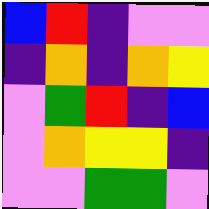[["blue", "red", "indigo", "violet", "violet"], ["indigo", "orange", "indigo", "orange", "yellow"], ["violet", "green", "red", "indigo", "blue"], ["violet", "orange", "yellow", "yellow", "indigo"], ["violet", "violet", "green", "green", "violet"]]